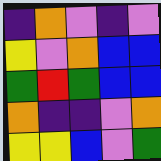[["indigo", "orange", "violet", "indigo", "violet"], ["yellow", "violet", "orange", "blue", "blue"], ["green", "red", "green", "blue", "blue"], ["orange", "indigo", "indigo", "violet", "orange"], ["yellow", "yellow", "blue", "violet", "green"]]